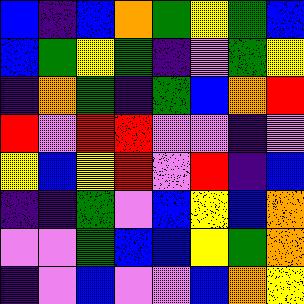[["blue", "indigo", "blue", "orange", "green", "yellow", "green", "blue"], ["blue", "green", "yellow", "green", "indigo", "violet", "green", "yellow"], ["indigo", "orange", "green", "indigo", "green", "blue", "orange", "red"], ["red", "violet", "red", "red", "violet", "violet", "indigo", "violet"], ["yellow", "blue", "yellow", "red", "violet", "red", "indigo", "blue"], ["indigo", "indigo", "green", "violet", "blue", "yellow", "blue", "orange"], ["violet", "violet", "green", "blue", "blue", "yellow", "green", "orange"], ["indigo", "violet", "blue", "violet", "violet", "blue", "orange", "yellow"]]